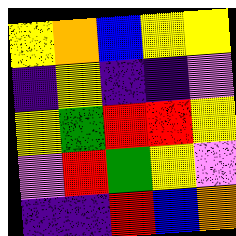[["yellow", "orange", "blue", "yellow", "yellow"], ["indigo", "yellow", "indigo", "indigo", "violet"], ["yellow", "green", "red", "red", "yellow"], ["violet", "red", "green", "yellow", "violet"], ["indigo", "indigo", "red", "blue", "orange"]]